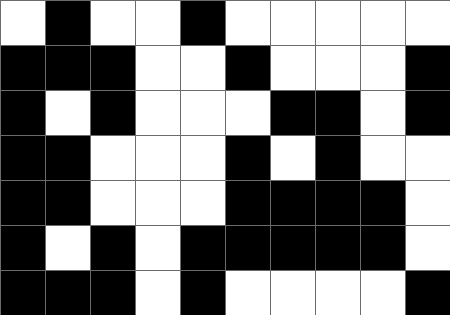[["white", "black", "white", "white", "black", "white", "white", "white", "white", "white"], ["black", "black", "black", "white", "white", "black", "white", "white", "white", "black"], ["black", "white", "black", "white", "white", "white", "black", "black", "white", "black"], ["black", "black", "white", "white", "white", "black", "white", "black", "white", "white"], ["black", "black", "white", "white", "white", "black", "black", "black", "black", "white"], ["black", "white", "black", "white", "black", "black", "black", "black", "black", "white"], ["black", "black", "black", "white", "black", "white", "white", "white", "white", "black"]]